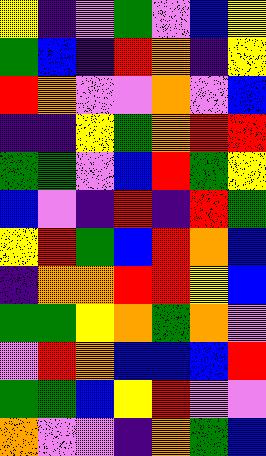[["yellow", "indigo", "violet", "green", "violet", "blue", "yellow"], ["green", "blue", "indigo", "red", "orange", "indigo", "yellow"], ["red", "orange", "violet", "violet", "orange", "violet", "blue"], ["indigo", "indigo", "yellow", "green", "orange", "red", "red"], ["green", "green", "violet", "blue", "red", "green", "yellow"], ["blue", "violet", "indigo", "red", "indigo", "red", "green"], ["yellow", "red", "green", "blue", "red", "orange", "blue"], ["indigo", "orange", "orange", "red", "red", "yellow", "blue"], ["green", "green", "yellow", "orange", "green", "orange", "violet"], ["violet", "red", "orange", "blue", "blue", "blue", "red"], ["green", "green", "blue", "yellow", "red", "violet", "violet"], ["orange", "violet", "violet", "indigo", "orange", "green", "blue"]]